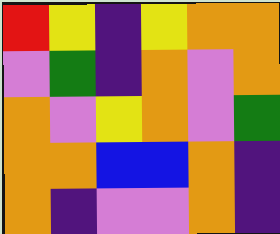[["red", "yellow", "indigo", "yellow", "orange", "orange"], ["violet", "green", "indigo", "orange", "violet", "orange"], ["orange", "violet", "yellow", "orange", "violet", "green"], ["orange", "orange", "blue", "blue", "orange", "indigo"], ["orange", "indigo", "violet", "violet", "orange", "indigo"]]